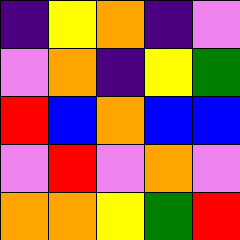[["indigo", "yellow", "orange", "indigo", "violet"], ["violet", "orange", "indigo", "yellow", "green"], ["red", "blue", "orange", "blue", "blue"], ["violet", "red", "violet", "orange", "violet"], ["orange", "orange", "yellow", "green", "red"]]